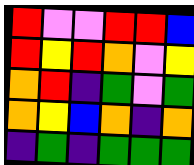[["red", "violet", "violet", "red", "red", "blue"], ["red", "yellow", "red", "orange", "violet", "yellow"], ["orange", "red", "indigo", "green", "violet", "green"], ["orange", "yellow", "blue", "orange", "indigo", "orange"], ["indigo", "green", "indigo", "green", "green", "green"]]